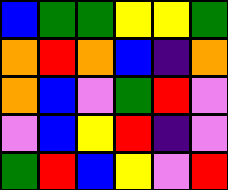[["blue", "green", "green", "yellow", "yellow", "green"], ["orange", "red", "orange", "blue", "indigo", "orange"], ["orange", "blue", "violet", "green", "red", "violet"], ["violet", "blue", "yellow", "red", "indigo", "violet"], ["green", "red", "blue", "yellow", "violet", "red"]]